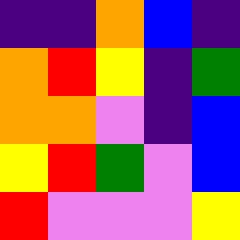[["indigo", "indigo", "orange", "blue", "indigo"], ["orange", "red", "yellow", "indigo", "green"], ["orange", "orange", "violet", "indigo", "blue"], ["yellow", "red", "green", "violet", "blue"], ["red", "violet", "violet", "violet", "yellow"]]